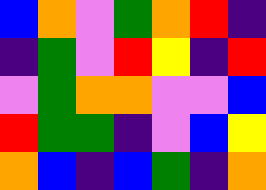[["blue", "orange", "violet", "green", "orange", "red", "indigo"], ["indigo", "green", "violet", "red", "yellow", "indigo", "red"], ["violet", "green", "orange", "orange", "violet", "violet", "blue"], ["red", "green", "green", "indigo", "violet", "blue", "yellow"], ["orange", "blue", "indigo", "blue", "green", "indigo", "orange"]]